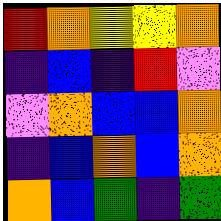[["red", "orange", "yellow", "yellow", "orange"], ["indigo", "blue", "indigo", "red", "violet"], ["violet", "orange", "blue", "blue", "orange"], ["indigo", "blue", "orange", "blue", "orange"], ["orange", "blue", "green", "indigo", "green"]]